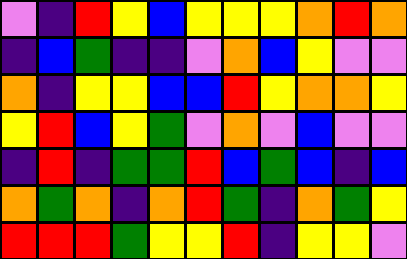[["violet", "indigo", "red", "yellow", "blue", "yellow", "yellow", "yellow", "orange", "red", "orange"], ["indigo", "blue", "green", "indigo", "indigo", "violet", "orange", "blue", "yellow", "violet", "violet"], ["orange", "indigo", "yellow", "yellow", "blue", "blue", "red", "yellow", "orange", "orange", "yellow"], ["yellow", "red", "blue", "yellow", "green", "violet", "orange", "violet", "blue", "violet", "violet"], ["indigo", "red", "indigo", "green", "green", "red", "blue", "green", "blue", "indigo", "blue"], ["orange", "green", "orange", "indigo", "orange", "red", "green", "indigo", "orange", "green", "yellow"], ["red", "red", "red", "green", "yellow", "yellow", "red", "indigo", "yellow", "yellow", "violet"]]